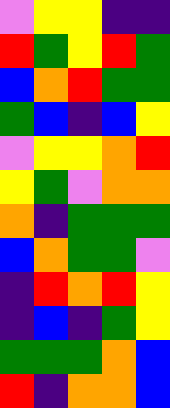[["violet", "yellow", "yellow", "indigo", "indigo"], ["red", "green", "yellow", "red", "green"], ["blue", "orange", "red", "green", "green"], ["green", "blue", "indigo", "blue", "yellow"], ["violet", "yellow", "yellow", "orange", "red"], ["yellow", "green", "violet", "orange", "orange"], ["orange", "indigo", "green", "green", "green"], ["blue", "orange", "green", "green", "violet"], ["indigo", "red", "orange", "red", "yellow"], ["indigo", "blue", "indigo", "green", "yellow"], ["green", "green", "green", "orange", "blue"], ["red", "indigo", "orange", "orange", "blue"]]